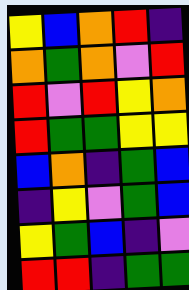[["yellow", "blue", "orange", "red", "indigo"], ["orange", "green", "orange", "violet", "red"], ["red", "violet", "red", "yellow", "orange"], ["red", "green", "green", "yellow", "yellow"], ["blue", "orange", "indigo", "green", "blue"], ["indigo", "yellow", "violet", "green", "blue"], ["yellow", "green", "blue", "indigo", "violet"], ["red", "red", "indigo", "green", "green"]]